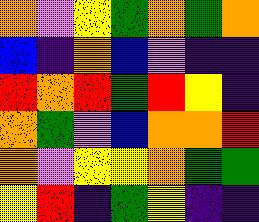[["orange", "violet", "yellow", "green", "orange", "green", "orange"], ["blue", "indigo", "orange", "blue", "violet", "indigo", "indigo"], ["red", "orange", "red", "green", "red", "yellow", "indigo"], ["orange", "green", "violet", "blue", "orange", "orange", "red"], ["orange", "violet", "yellow", "yellow", "orange", "green", "green"], ["yellow", "red", "indigo", "green", "yellow", "indigo", "indigo"]]